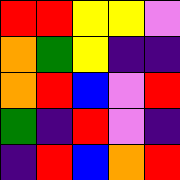[["red", "red", "yellow", "yellow", "violet"], ["orange", "green", "yellow", "indigo", "indigo"], ["orange", "red", "blue", "violet", "red"], ["green", "indigo", "red", "violet", "indigo"], ["indigo", "red", "blue", "orange", "red"]]